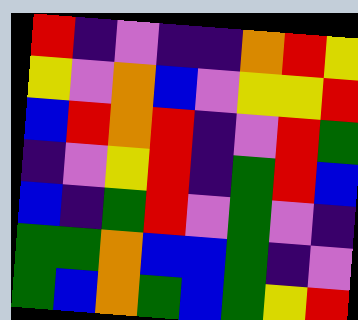[["red", "indigo", "violet", "indigo", "indigo", "orange", "red", "yellow"], ["yellow", "violet", "orange", "blue", "violet", "yellow", "yellow", "red"], ["blue", "red", "orange", "red", "indigo", "violet", "red", "green"], ["indigo", "violet", "yellow", "red", "indigo", "green", "red", "blue"], ["blue", "indigo", "green", "red", "violet", "green", "violet", "indigo"], ["green", "green", "orange", "blue", "blue", "green", "indigo", "violet"], ["green", "blue", "orange", "green", "blue", "green", "yellow", "red"]]